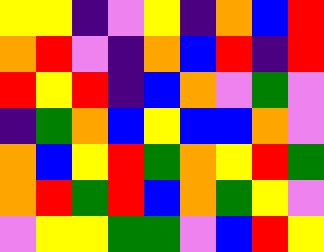[["yellow", "yellow", "indigo", "violet", "yellow", "indigo", "orange", "blue", "red"], ["orange", "red", "violet", "indigo", "orange", "blue", "red", "indigo", "red"], ["red", "yellow", "red", "indigo", "blue", "orange", "violet", "green", "violet"], ["indigo", "green", "orange", "blue", "yellow", "blue", "blue", "orange", "violet"], ["orange", "blue", "yellow", "red", "green", "orange", "yellow", "red", "green"], ["orange", "red", "green", "red", "blue", "orange", "green", "yellow", "violet"], ["violet", "yellow", "yellow", "green", "green", "violet", "blue", "red", "yellow"]]